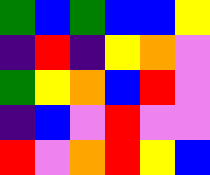[["green", "blue", "green", "blue", "blue", "yellow"], ["indigo", "red", "indigo", "yellow", "orange", "violet"], ["green", "yellow", "orange", "blue", "red", "violet"], ["indigo", "blue", "violet", "red", "violet", "violet"], ["red", "violet", "orange", "red", "yellow", "blue"]]